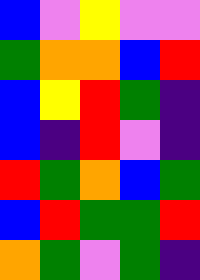[["blue", "violet", "yellow", "violet", "violet"], ["green", "orange", "orange", "blue", "red"], ["blue", "yellow", "red", "green", "indigo"], ["blue", "indigo", "red", "violet", "indigo"], ["red", "green", "orange", "blue", "green"], ["blue", "red", "green", "green", "red"], ["orange", "green", "violet", "green", "indigo"]]